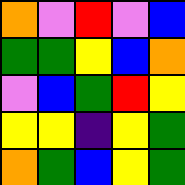[["orange", "violet", "red", "violet", "blue"], ["green", "green", "yellow", "blue", "orange"], ["violet", "blue", "green", "red", "yellow"], ["yellow", "yellow", "indigo", "yellow", "green"], ["orange", "green", "blue", "yellow", "green"]]